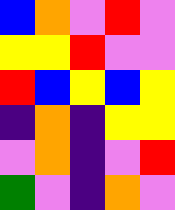[["blue", "orange", "violet", "red", "violet"], ["yellow", "yellow", "red", "violet", "violet"], ["red", "blue", "yellow", "blue", "yellow"], ["indigo", "orange", "indigo", "yellow", "yellow"], ["violet", "orange", "indigo", "violet", "red"], ["green", "violet", "indigo", "orange", "violet"]]